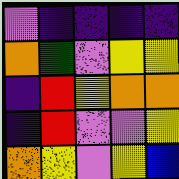[["violet", "indigo", "indigo", "indigo", "indigo"], ["orange", "green", "violet", "yellow", "yellow"], ["indigo", "red", "yellow", "orange", "orange"], ["indigo", "red", "violet", "violet", "yellow"], ["orange", "yellow", "violet", "yellow", "blue"]]